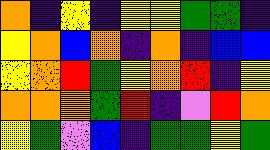[["orange", "indigo", "yellow", "indigo", "yellow", "yellow", "green", "green", "indigo"], ["yellow", "orange", "blue", "orange", "indigo", "orange", "indigo", "blue", "blue"], ["yellow", "orange", "red", "green", "yellow", "orange", "red", "indigo", "yellow"], ["orange", "orange", "orange", "green", "red", "indigo", "violet", "red", "orange"], ["yellow", "green", "violet", "blue", "indigo", "green", "green", "yellow", "green"]]